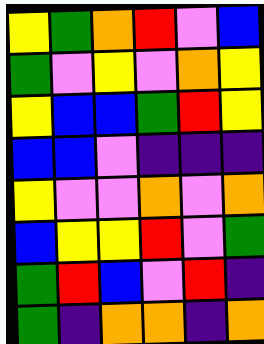[["yellow", "green", "orange", "red", "violet", "blue"], ["green", "violet", "yellow", "violet", "orange", "yellow"], ["yellow", "blue", "blue", "green", "red", "yellow"], ["blue", "blue", "violet", "indigo", "indigo", "indigo"], ["yellow", "violet", "violet", "orange", "violet", "orange"], ["blue", "yellow", "yellow", "red", "violet", "green"], ["green", "red", "blue", "violet", "red", "indigo"], ["green", "indigo", "orange", "orange", "indigo", "orange"]]